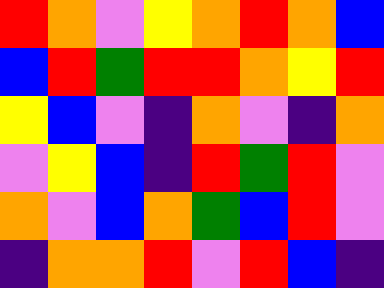[["red", "orange", "violet", "yellow", "orange", "red", "orange", "blue"], ["blue", "red", "green", "red", "red", "orange", "yellow", "red"], ["yellow", "blue", "violet", "indigo", "orange", "violet", "indigo", "orange"], ["violet", "yellow", "blue", "indigo", "red", "green", "red", "violet"], ["orange", "violet", "blue", "orange", "green", "blue", "red", "violet"], ["indigo", "orange", "orange", "red", "violet", "red", "blue", "indigo"]]